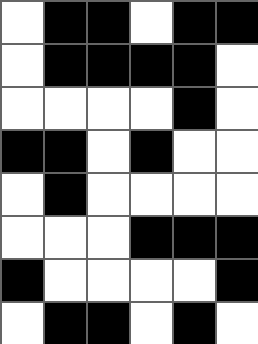[["white", "black", "black", "white", "black", "black"], ["white", "black", "black", "black", "black", "white"], ["white", "white", "white", "white", "black", "white"], ["black", "black", "white", "black", "white", "white"], ["white", "black", "white", "white", "white", "white"], ["white", "white", "white", "black", "black", "black"], ["black", "white", "white", "white", "white", "black"], ["white", "black", "black", "white", "black", "white"]]